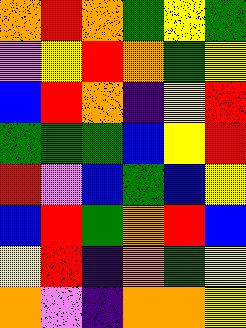[["orange", "red", "orange", "green", "yellow", "green"], ["violet", "yellow", "red", "orange", "green", "yellow"], ["blue", "red", "orange", "indigo", "yellow", "red"], ["green", "green", "green", "blue", "yellow", "red"], ["red", "violet", "blue", "green", "blue", "yellow"], ["blue", "red", "green", "orange", "red", "blue"], ["yellow", "red", "indigo", "orange", "green", "yellow"], ["orange", "violet", "indigo", "orange", "orange", "yellow"]]